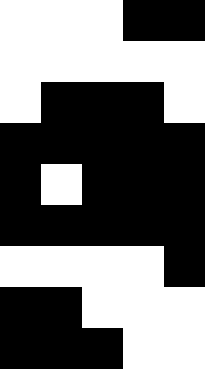[["white", "white", "white", "black", "black"], ["white", "white", "white", "white", "white"], ["white", "black", "black", "black", "white"], ["black", "black", "black", "black", "black"], ["black", "white", "black", "black", "black"], ["black", "black", "black", "black", "black"], ["white", "white", "white", "white", "black"], ["black", "black", "white", "white", "white"], ["black", "black", "black", "white", "white"]]